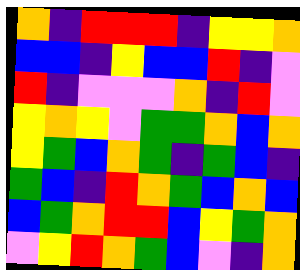[["orange", "indigo", "red", "red", "red", "indigo", "yellow", "yellow", "orange"], ["blue", "blue", "indigo", "yellow", "blue", "blue", "red", "indigo", "violet"], ["red", "indigo", "violet", "violet", "violet", "orange", "indigo", "red", "violet"], ["yellow", "orange", "yellow", "violet", "green", "green", "orange", "blue", "orange"], ["yellow", "green", "blue", "orange", "green", "indigo", "green", "blue", "indigo"], ["green", "blue", "indigo", "red", "orange", "green", "blue", "orange", "blue"], ["blue", "green", "orange", "red", "red", "blue", "yellow", "green", "orange"], ["violet", "yellow", "red", "orange", "green", "blue", "violet", "indigo", "orange"]]